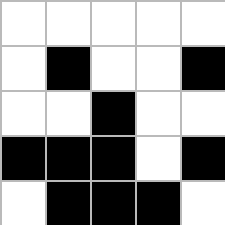[["white", "white", "white", "white", "white"], ["white", "black", "white", "white", "black"], ["white", "white", "black", "white", "white"], ["black", "black", "black", "white", "black"], ["white", "black", "black", "black", "white"]]